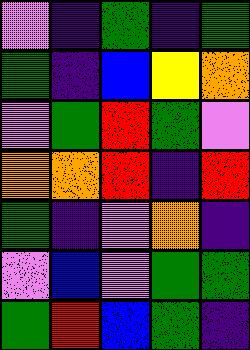[["violet", "indigo", "green", "indigo", "green"], ["green", "indigo", "blue", "yellow", "orange"], ["violet", "green", "red", "green", "violet"], ["orange", "orange", "red", "indigo", "red"], ["green", "indigo", "violet", "orange", "indigo"], ["violet", "blue", "violet", "green", "green"], ["green", "red", "blue", "green", "indigo"]]